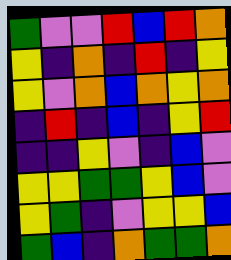[["green", "violet", "violet", "red", "blue", "red", "orange"], ["yellow", "indigo", "orange", "indigo", "red", "indigo", "yellow"], ["yellow", "violet", "orange", "blue", "orange", "yellow", "orange"], ["indigo", "red", "indigo", "blue", "indigo", "yellow", "red"], ["indigo", "indigo", "yellow", "violet", "indigo", "blue", "violet"], ["yellow", "yellow", "green", "green", "yellow", "blue", "violet"], ["yellow", "green", "indigo", "violet", "yellow", "yellow", "blue"], ["green", "blue", "indigo", "orange", "green", "green", "orange"]]